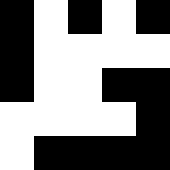[["black", "white", "black", "white", "black"], ["black", "white", "white", "white", "white"], ["black", "white", "white", "black", "black"], ["white", "white", "white", "white", "black"], ["white", "black", "black", "black", "black"]]